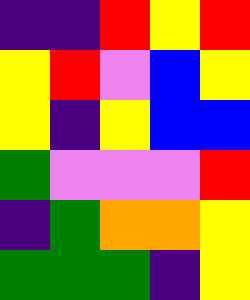[["indigo", "indigo", "red", "yellow", "red"], ["yellow", "red", "violet", "blue", "yellow"], ["yellow", "indigo", "yellow", "blue", "blue"], ["green", "violet", "violet", "violet", "red"], ["indigo", "green", "orange", "orange", "yellow"], ["green", "green", "green", "indigo", "yellow"]]